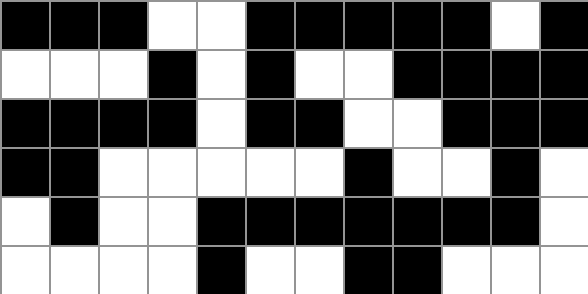[["black", "black", "black", "white", "white", "black", "black", "black", "black", "black", "white", "black"], ["white", "white", "white", "black", "white", "black", "white", "white", "black", "black", "black", "black"], ["black", "black", "black", "black", "white", "black", "black", "white", "white", "black", "black", "black"], ["black", "black", "white", "white", "white", "white", "white", "black", "white", "white", "black", "white"], ["white", "black", "white", "white", "black", "black", "black", "black", "black", "black", "black", "white"], ["white", "white", "white", "white", "black", "white", "white", "black", "black", "white", "white", "white"]]